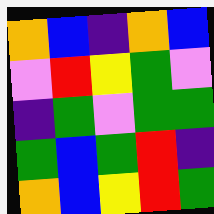[["orange", "blue", "indigo", "orange", "blue"], ["violet", "red", "yellow", "green", "violet"], ["indigo", "green", "violet", "green", "green"], ["green", "blue", "green", "red", "indigo"], ["orange", "blue", "yellow", "red", "green"]]